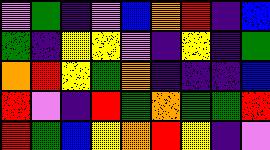[["violet", "green", "indigo", "violet", "blue", "orange", "red", "indigo", "blue"], ["green", "indigo", "yellow", "yellow", "violet", "indigo", "yellow", "indigo", "green"], ["orange", "red", "yellow", "green", "orange", "indigo", "indigo", "indigo", "blue"], ["red", "violet", "indigo", "red", "green", "orange", "green", "green", "red"], ["red", "green", "blue", "yellow", "orange", "red", "yellow", "indigo", "violet"]]